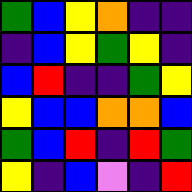[["green", "blue", "yellow", "orange", "indigo", "indigo"], ["indigo", "blue", "yellow", "green", "yellow", "indigo"], ["blue", "red", "indigo", "indigo", "green", "yellow"], ["yellow", "blue", "blue", "orange", "orange", "blue"], ["green", "blue", "red", "indigo", "red", "green"], ["yellow", "indigo", "blue", "violet", "indigo", "red"]]